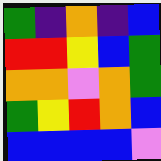[["green", "indigo", "orange", "indigo", "blue"], ["red", "red", "yellow", "blue", "green"], ["orange", "orange", "violet", "orange", "green"], ["green", "yellow", "red", "orange", "blue"], ["blue", "blue", "blue", "blue", "violet"]]